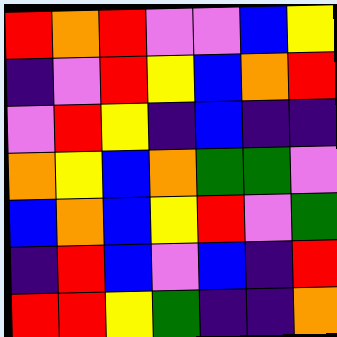[["red", "orange", "red", "violet", "violet", "blue", "yellow"], ["indigo", "violet", "red", "yellow", "blue", "orange", "red"], ["violet", "red", "yellow", "indigo", "blue", "indigo", "indigo"], ["orange", "yellow", "blue", "orange", "green", "green", "violet"], ["blue", "orange", "blue", "yellow", "red", "violet", "green"], ["indigo", "red", "blue", "violet", "blue", "indigo", "red"], ["red", "red", "yellow", "green", "indigo", "indigo", "orange"]]